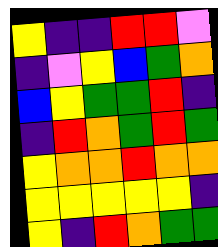[["yellow", "indigo", "indigo", "red", "red", "violet"], ["indigo", "violet", "yellow", "blue", "green", "orange"], ["blue", "yellow", "green", "green", "red", "indigo"], ["indigo", "red", "orange", "green", "red", "green"], ["yellow", "orange", "orange", "red", "orange", "orange"], ["yellow", "yellow", "yellow", "yellow", "yellow", "indigo"], ["yellow", "indigo", "red", "orange", "green", "green"]]